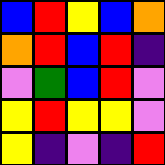[["blue", "red", "yellow", "blue", "orange"], ["orange", "red", "blue", "red", "indigo"], ["violet", "green", "blue", "red", "violet"], ["yellow", "red", "yellow", "yellow", "violet"], ["yellow", "indigo", "violet", "indigo", "red"]]